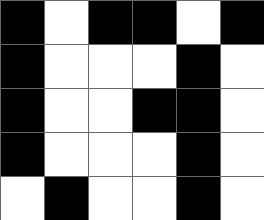[["black", "white", "black", "black", "white", "black"], ["black", "white", "white", "white", "black", "white"], ["black", "white", "white", "black", "black", "white"], ["black", "white", "white", "white", "black", "white"], ["white", "black", "white", "white", "black", "white"]]